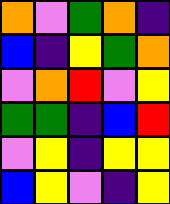[["orange", "violet", "green", "orange", "indigo"], ["blue", "indigo", "yellow", "green", "orange"], ["violet", "orange", "red", "violet", "yellow"], ["green", "green", "indigo", "blue", "red"], ["violet", "yellow", "indigo", "yellow", "yellow"], ["blue", "yellow", "violet", "indigo", "yellow"]]